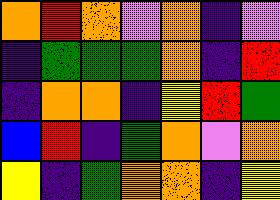[["orange", "red", "orange", "violet", "orange", "indigo", "violet"], ["indigo", "green", "green", "green", "orange", "indigo", "red"], ["indigo", "orange", "orange", "indigo", "yellow", "red", "green"], ["blue", "red", "indigo", "green", "orange", "violet", "orange"], ["yellow", "indigo", "green", "orange", "orange", "indigo", "yellow"]]